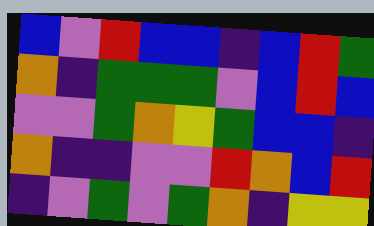[["blue", "violet", "red", "blue", "blue", "indigo", "blue", "red", "green"], ["orange", "indigo", "green", "green", "green", "violet", "blue", "red", "blue"], ["violet", "violet", "green", "orange", "yellow", "green", "blue", "blue", "indigo"], ["orange", "indigo", "indigo", "violet", "violet", "red", "orange", "blue", "red"], ["indigo", "violet", "green", "violet", "green", "orange", "indigo", "yellow", "yellow"]]